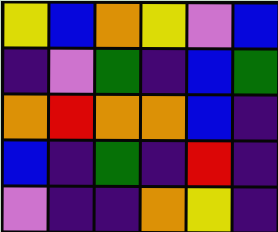[["yellow", "blue", "orange", "yellow", "violet", "blue"], ["indigo", "violet", "green", "indigo", "blue", "green"], ["orange", "red", "orange", "orange", "blue", "indigo"], ["blue", "indigo", "green", "indigo", "red", "indigo"], ["violet", "indigo", "indigo", "orange", "yellow", "indigo"]]